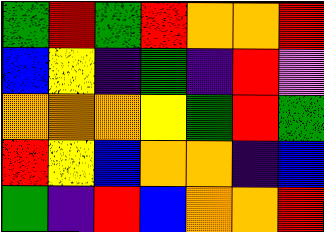[["green", "red", "green", "red", "orange", "orange", "red"], ["blue", "yellow", "indigo", "green", "indigo", "red", "violet"], ["orange", "orange", "orange", "yellow", "green", "red", "green"], ["red", "yellow", "blue", "orange", "orange", "indigo", "blue"], ["green", "indigo", "red", "blue", "orange", "orange", "red"]]